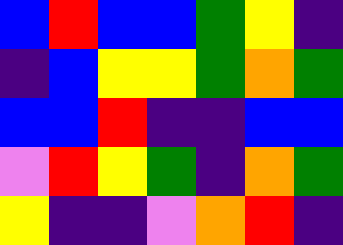[["blue", "red", "blue", "blue", "green", "yellow", "indigo"], ["indigo", "blue", "yellow", "yellow", "green", "orange", "green"], ["blue", "blue", "red", "indigo", "indigo", "blue", "blue"], ["violet", "red", "yellow", "green", "indigo", "orange", "green"], ["yellow", "indigo", "indigo", "violet", "orange", "red", "indigo"]]